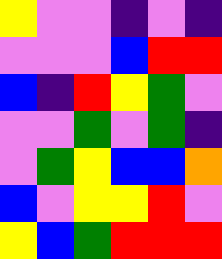[["yellow", "violet", "violet", "indigo", "violet", "indigo"], ["violet", "violet", "violet", "blue", "red", "red"], ["blue", "indigo", "red", "yellow", "green", "violet"], ["violet", "violet", "green", "violet", "green", "indigo"], ["violet", "green", "yellow", "blue", "blue", "orange"], ["blue", "violet", "yellow", "yellow", "red", "violet"], ["yellow", "blue", "green", "red", "red", "red"]]